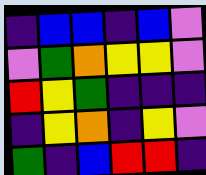[["indigo", "blue", "blue", "indigo", "blue", "violet"], ["violet", "green", "orange", "yellow", "yellow", "violet"], ["red", "yellow", "green", "indigo", "indigo", "indigo"], ["indigo", "yellow", "orange", "indigo", "yellow", "violet"], ["green", "indigo", "blue", "red", "red", "indigo"]]